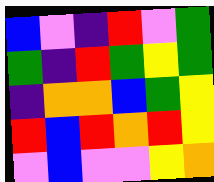[["blue", "violet", "indigo", "red", "violet", "green"], ["green", "indigo", "red", "green", "yellow", "green"], ["indigo", "orange", "orange", "blue", "green", "yellow"], ["red", "blue", "red", "orange", "red", "yellow"], ["violet", "blue", "violet", "violet", "yellow", "orange"]]